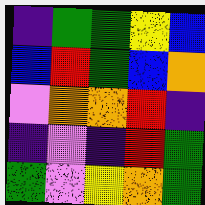[["indigo", "green", "green", "yellow", "blue"], ["blue", "red", "green", "blue", "orange"], ["violet", "orange", "orange", "red", "indigo"], ["indigo", "violet", "indigo", "red", "green"], ["green", "violet", "yellow", "orange", "green"]]